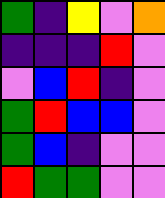[["green", "indigo", "yellow", "violet", "orange"], ["indigo", "indigo", "indigo", "red", "violet"], ["violet", "blue", "red", "indigo", "violet"], ["green", "red", "blue", "blue", "violet"], ["green", "blue", "indigo", "violet", "violet"], ["red", "green", "green", "violet", "violet"]]